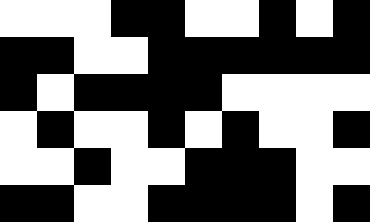[["white", "white", "white", "black", "black", "white", "white", "black", "white", "black"], ["black", "black", "white", "white", "black", "black", "black", "black", "black", "black"], ["black", "white", "black", "black", "black", "black", "white", "white", "white", "white"], ["white", "black", "white", "white", "black", "white", "black", "white", "white", "black"], ["white", "white", "black", "white", "white", "black", "black", "black", "white", "white"], ["black", "black", "white", "white", "black", "black", "black", "black", "white", "black"]]